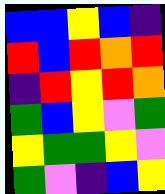[["blue", "blue", "yellow", "blue", "indigo"], ["red", "blue", "red", "orange", "red"], ["indigo", "red", "yellow", "red", "orange"], ["green", "blue", "yellow", "violet", "green"], ["yellow", "green", "green", "yellow", "violet"], ["green", "violet", "indigo", "blue", "yellow"]]